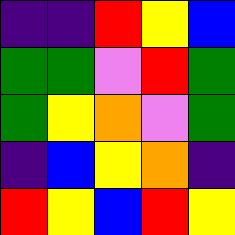[["indigo", "indigo", "red", "yellow", "blue"], ["green", "green", "violet", "red", "green"], ["green", "yellow", "orange", "violet", "green"], ["indigo", "blue", "yellow", "orange", "indigo"], ["red", "yellow", "blue", "red", "yellow"]]